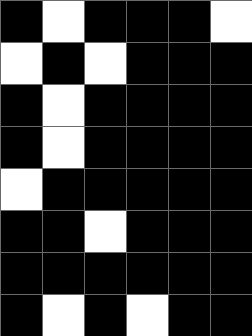[["black", "white", "black", "black", "black", "white"], ["white", "black", "white", "black", "black", "black"], ["black", "white", "black", "black", "black", "black"], ["black", "white", "black", "black", "black", "black"], ["white", "black", "black", "black", "black", "black"], ["black", "black", "white", "black", "black", "black"], ["black", "black", "black", "black", "black", "black"], ["black", "white", "black", "white", "black", "black"]]